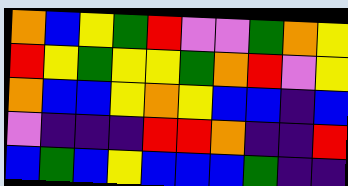[["orange", "blue", "yellow", "green", "red", "violet", "violet", "green", "orange", "yellow"], ["red", "yellow", "green", "yellow", "yellow", "green", "orange", "red", "violet", "yellow"], ["orange", "blue", "blue", "yellow", "orange", "yellow", "blue", "blue", "indigo", "blue"], ["violet", "indigo", "indigo", "indigo", "red", "red", "orange", "indigo", "indigo", "red"], ["blue", "green", "blue", "yellow", "blue", "blue", "blue", "green", "indigo", "indigo"]]